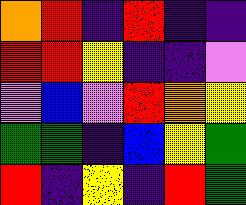[["orange", "red", "indigo", "red", "indigo", "indigo"], ["red", "red", "yellow", "indigo", "indigo", "violet"], ["violet", "blue", "violet", "red", "orange", "yellow"], ["green", "green", "indigo", "blue", "yellow", "green"], ["red", "indigo", "yellow", "indigo", "red", "green"]]